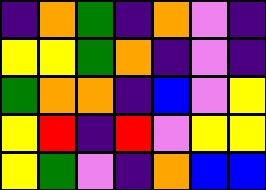[["indigo", "orange", "green", "indigo", "orange", "violet", "indigo"], ["yellow", "yellow", "green", "orange", "indigo", "violet", "indigo"], ["green", "orange", "orange", "indigo", "blue", "violet", "yellow"], ["yellow", "red", "indigo", "red", "violet", "yellow", "yellow"], ["yellow", "green", "violet", "indigo", "orange", "blue", "blue"]]